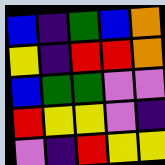[["blue", "indigo", "green", "blue", "orange"], ["yellow", "indigo", "red", "red", "orange"], ["blue", "green", "green", "violet", "violet"], ["red", "yellow", "yellow", "violet", "indigo"], ["violet", "indigo", "red", "yellow", "yellow"]]